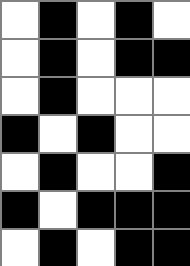[["white", "black", "white", "black", "white"], ["white", "black", "white", "black", "black"], ["white", "black", "white", "white", "white"], ["black", "white", "black", "white", "white"], ["white", "black", "white", "white", "black"], ["black", "white", "black", "black", "black"], ["white", "black", "white", "black", "black"]]